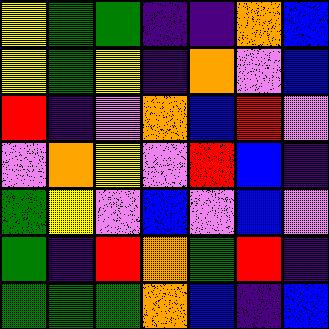[["yellow", "green", "green", "indigo", "indigo", "orange", "blue"], ["yellow", "green", "yellow", "indigo", "orange", "violet", "blue"], ["red", "indigo", "violet", "orange", "blue", "red", "violet"], ["violet", "orange", "yellow", "violet", "red", "blue", "indigo"], ["green", "yellow", "violet", "blue", "violet", "blue", "violet"], ["green", "indigo", "red", "orange", "green", "red", "indigo"], ["green", "green", "green", "orange", "blue", "indigo", "blue"]]